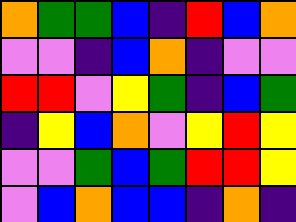[["orange", "green", "green", "blue", "indigo", "red", "blue", "orange"], ["violet", "violet", "indigo", "blue", "orange", "indigo", "violet", "violet"], ["red", "red", "violet", "yellow", "green", "indigo", "blue", "green"], ["indigo", "yellow", "blue", "orange", "violet", "yellow", "red", "yellow"], ["violet", "violet", "green", "blue", "green", "red", "red", "yellow"], ["violet", "blue", "orange", "blue", "blue", "indigo", "orange", "indigo"]]